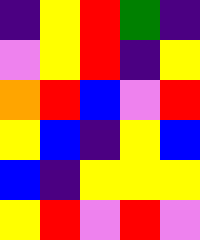[["indigo", "yellow", "red", "green", "indigo"], ["violet", "yellow", "red", "indigo", "yellow"], ["orange", "red", "blue", "violet", "red"], ["yellow", "blue", "indigo", "yellow", "blue"], ["blue", "indigo", "yellow", "yellow", "yellow"], ["yellow", "red", "violet", "red", "violet"]]